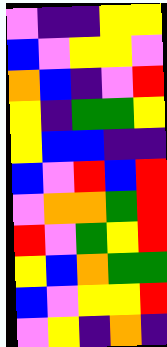[["violet", "indigo", "indigo", "yellow", "yellow"], ["blue", "violet", "yellow", "yellow", "violet"], ["orange", "blue", "indigo", "violet", "red"], ["yellow", "indigo", "green", "green", "yellow"], ["yellow", "blue", "blue", "indigo", "indigo"], ["blue", "violet", "red", "blue", "red"], ["violet", "orange", "orange", "green", "red"], ["red", "violet", "green", "yellow", "red"], ["yellow", "blue", "orange", "green", "green"], ["blue", "violet", "yellow", "yellow", "red"], ["violet", "yellow", "indigo", "orange", "indigo"]]